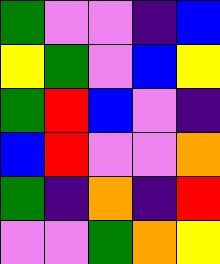[["green", "violet", "violet", "indigo", "blue"], ["yellow", "green", "violet", "blue", "yellow"], ["green", "red", "blue", "violet", "indigo"], ["blue", "red", "violet", "violet", "orange"], ["green", "indigo", "orange", "indigo", "red"], ["violet", "violet", "green", "orange", "yellow"]]